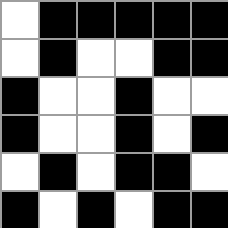[["white", "black", "black", "black", "black", "black"], ["white", "black", "white", "white", "black", "black"], ["black", "white", "white", "black", "white", "white"], ["black", "white", "white", "black", "white", "black"], ["white", "black", "white", "black", "black", "white"], ["black", "white", "black", "white", "black", "black"]]